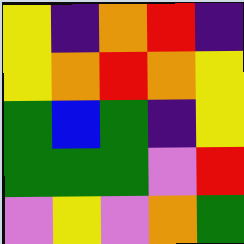[["yellow", "indigo", "orange", "red", "indigo"], ["yellow", "orange", "red", "orange", "yellow"], ["green", "blue", "green", "indigo", "yellow"], ["green", "green", "green", "violet", "red"], ["violet", "yellow", "violet", "orange", "green"]]